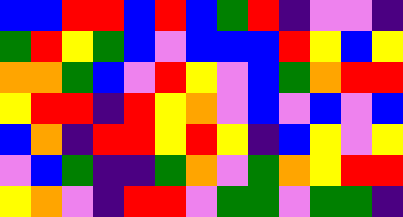[["blue", "blue", "red", "red", "blue", "red", "blue", "green", "red", "indigo", "violet", "violet", "indigo"], ["green", "red", "yellow", "green", "blue", "violet", "blue", "blue", "blue", "red", "yellow", "blue", "yellow"], ["orange", "orange", "green", "blue", "violet", "red", "yellow", "violet", "blue", "green", "orange", "red", "red"], ["yellow", "red", "red", "indigo", "red", "yellow", "orange", "violet", "blue", "violet", "blue", "violet", "blue"], ["blue", "orange", "indigo", "red", "red", "yellow", "red", "yellow", "indigo", "blue", "yellow", "violet", "yellow"], ["violet", "blue", "green", "indigo", "indigo", "green", "orange", "violet", "green", "orange", "yellow", "red", "red"], ["yellow", "orange", "violet", "indigo", "red", "red", "violet", "green", "green", "violet", "green", "green", "indigo"]]